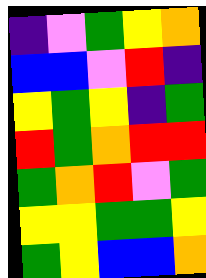[["indigo", "violet", "green", "yellow", "orange"], ["blue", "blue", "violet", "red", "indigo"], ["yellow", "green", "yellow", "indigo", "green"], ["red", "green", "orange", "red", "red"], ["green", "orange", "red", "violet", "green"], ["yellow", "yellow", "green", "green", "yellow"], ["green", "yellow", "blue", "blue", "orange"]]